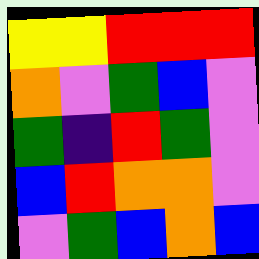[["yellow", "yellow", "red", "red", "red"], ["orange", "violet", "green", "blue", "violet"], ["green", "indigo", "red", "green", "violet"], ["blue", "red", "orange", "orange", "violet"], ["violet", "green", "blue", "orange", "blue"]]